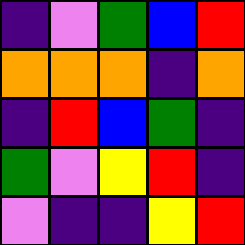[["indigo", "violet", "green", "blue", "red"], ["orange", "orange", "orange", "indigo", "orange"], ["indigo", "red", "blue", "green", "indigo"], ["green", "violet", "yellow", "red", "indigo"], ["violet", "indigo", "indigo", "yellow", "red"]]